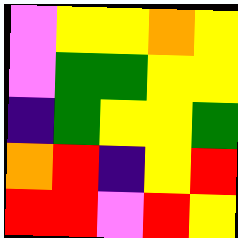[["violet", "yellow", "yellow", "orange", "yellow"], ["violet", "green", "green", "yellow", "yellow"], ["indigo", "green", "yellow", "yellow", "green"], ["orange", "red", "indigo", "yellow", "red"], ["red", "red", "violet", "red", "yellow"]]